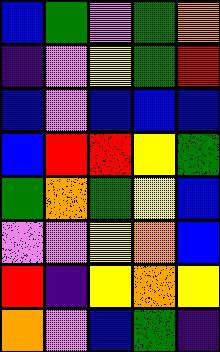[["blue", "green", "violet", "green", "orange"], ["indigo", "violet", "yellow", "green", "red"], ["blue", "violet", "blue", "blue", "blue"], ["blue", "red", "red", "yellow", "green"], ["green", "orange", "green", "yellow", "blue"], ["violet", "violet", "yellow", "orange", "blue"], ["red", "indigo", "yellow", "orange", "yellow"], ["orange", "violet", "blue", "green", "indigo"]]